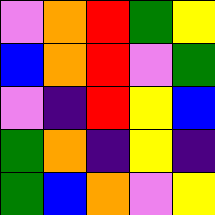[["violet", "orange", "red", "green", "yellow"], ["blue", "orange", "red", "violet", "green"], ["violet", "indigo", "red", "yellow", "blue"], ["green", "orange", "indigo", "yellow", "indigo"], ["green", "blue", "orange", "violet", "yellow"]]